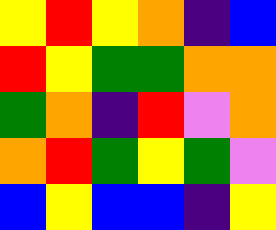[["yellow", "red", "yellow", "orange", "indigo", "blue"], ["red", "yellow", "green", "green", "orange", "orange"], ["green", "orange", "indigo", "red", "violet", "orange"], ["orange", "red", "green", "yellow", "green", "violet"], ["blue", "yellow", "blue", "blue", "indigo", "yellow"]]